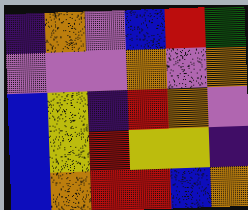[["indigo", "orange", "violet", "blue", "red", "green"], ["violet", "violet", "violet", "orange", "violet", "orange"], ["blue", "yellow", "indigo", "red", "orange", "violet"], ["blue", "yellow", "red", "yellow", "yellow", "indigo"], ["blue", "orange", "red", "red", "blue", "orange"]]